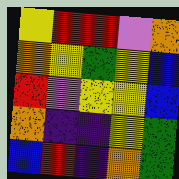[["yellow", "red", "red", "violet", "orange"], ["orange", "yellow", "green", "yellow", "blue"], ["red", "violet", "yellow", "yellow", "blue"], ["orange", "indigo", "indigo", "yellow", "green"], ["blue", "red", "indigo", "orange", "green"]]